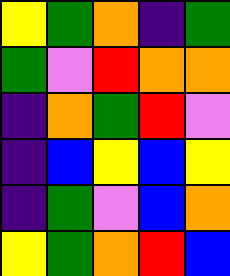[["yellow", "green", "orange", "indigo", "green"], ["green", "violet", "red", "orange", "orange"], ["indigo", "orange", "green", "red", "violet"], ["indigo", "blue", "yellow", "blue", "yellow"], ["indigo", "green", "violet", "blue", "orange"], ["yellow", "green", "orange", "red", "blue"]]